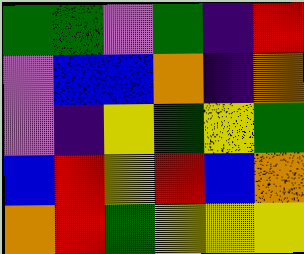[["green", "green", "violet", "green", "indigo", "red"], ["violet", "blue", "blue", "orange", "indigo", "orange"], ["violet", "indigo", "yellow", "green", "yellow", "green"], ["blue", "red", "yellow", "red", "blue", "orange"], ["orange", "red", "green", "yellow", "yellow", "yellow"]]